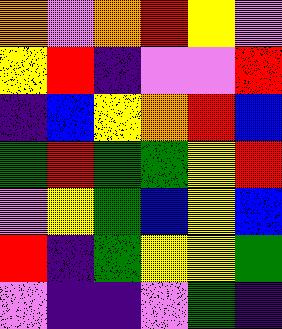[["orange", "violet", "orange", "red", "yellow", "violet"], ["yellow", "red", "indigo", "violet", "violet", "red"], ["indigo", "blue", "yellow", "orange", "red", "blue"], ["green", "red", "green", "green", "yellow", "red"], ["violet", "yellow", "green", "blue", "yellow", "blue"], ["red", "indigo", "green", "yellow", "yellow", "green"], ["violet", "indigo", "indigo", "violet", "green", "indigo"]]